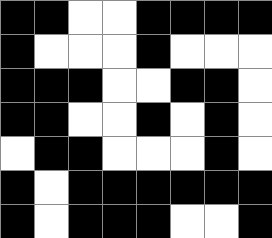[["black", "black", "white", "white", "black", "black", "black", "black"], ["black", "white", "white", "white", "black", "white", "white", "white"], ["black", "black", "black", "white", "white", "black", "black", "white"], ["black", "black", "white", "white", "black", "white", "black", "white"], ["white", "black", "black", "white", "white", "white", "black", "white"], ["black", "white", "black", "black", "black", "black", "black", "black"], ["black", "white", "black", "black", "black", "white", "white", "black"]]